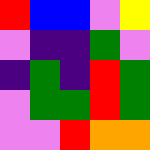[["red", "blue", "blue", "violet", "yellow"], ["violet", "indigo", "indigo", "green", "violet"], ["indigo", "green", "indigo", "red", "green"], ["violet", "green", "green", "red", "green"], ["violet", "violet", "red", "orange", "orange"]]